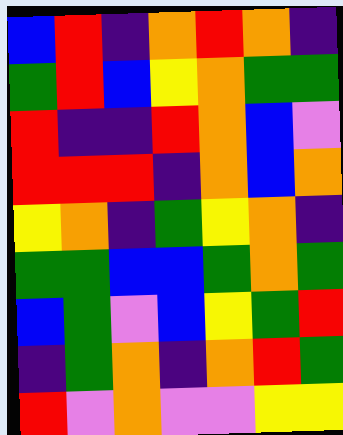[["blue", "red", "indigo", "orange", "red", "orange", "indigo"], ["green", "red", "blue", "yellow", "orange", "green", "green"], ["red", "indigo", "indigo", "red", "orange", "blue", "violet"], ["red", "red", "red", "indigo", "orange", "blue", "orange"], ["yellow", "orange", "indigo", "green", "yellow", "orange", "indigo"], ["green", "green", "blue", "blue", "green", "orange", "green"], ["blue", "green", "violet", "blue", "yellow", "green", "red"], ["indigo", "green", "orange", "indigo", "orange", "red", "green"], ["red", "violet", "orange", "violet", "violet", "yellow", "yellow"]]